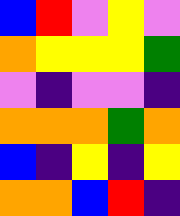[["blue", "red", "violet", "yellow", "violet"], ["orange", "yellow", "yellow", "yellow", "green"], ["violet", "indigo", "violet", "violet", "indigo"], ["orange", "orange", "orange", "green", "orange"], ["blue", "indigo", "yellow", "indigo", "yellow"], ["orange", "orange", "blue", "red", "indigo"]]